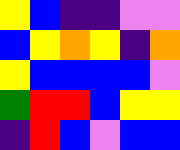[["yellow", "blue", "indigo", "indigo", "violet", "violet"], ["blue", "yellow", "orange", "yellow", "indigo", "orange"], ["yellow", "blue", "blue", "blue", "blue", "violet"], ["green", "red", "red", "blue", "yellow", "yellow"], ["indigo", "red", "blue", "violet", "blue", "blue"]]